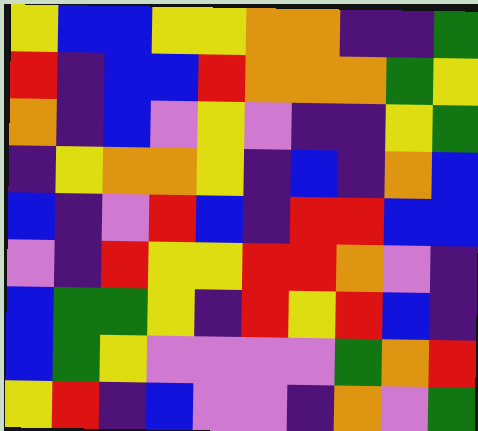[["yellow", "blue", "blue", "yellow", "yellow", "orange", "orange", "indigo", "indigo", "green"], ["red", "indigo", "blue", "blue", "red", "orange", "orange", "orange", "green", "yellow"], ["orange", "indigo", "blue", "violet", "yellow", "violet", "indigo", "indigo", "yellow", "green"], ["indigo", "yellow", "orange", "orange", "yellow", "indigo", "blue", "indigo", "orange", "blue"], ["blue", "indigo", "violet", "red", "blue", "indigo", "red", "red", "blue", "blue"], ["violet", "indigo", "red", "yellow", "yellow", "red", "red", "orange", "violet", "indigo"], ["blue", "green", "green", "yellow", "indigo", "red", "yellow", "red", "blue", "indigo"], ["blue", "green", "yellow", "violet", "violet", "violet", "violet", "green", "orange", "red"], ["yellow", "red", "indigo", "blue", "violet", "violet", "indigo", "orange", "violet", "green"]]